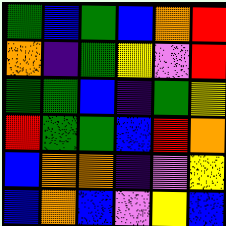[["green", "blue", "green", "blue", "orange", "red"], ["orange", "indigo", "green", "yellow", "violet", "red"], ["green", "green", "blue", "indigo", "green", "yellow"], ["red", "green", "green", "blue", "red", "orange"], ["blue", "orange", "orange", "indigo", "violet", "yellow"], ["blue", "orange", "blue", "violet", "yellow", "blue"]]